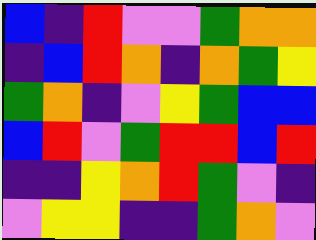[["blue", "indigo", "red", "violet", "violet", "green", "orange", "orange"], ["indigo", "blue", "red", "orange", "indigo", "orange", "green", "yellow"], ["green", "orange", "indigo", "violet", "yellow", "green", "blue", "blue"], ["blue", "red", "violet", "green", "red", "red", "blue", "red"], ["indigo", "indigo", "yellow", "orange", "red", "green", "violet", "indigo"], ["violet", "yellow", "yellow", "indigo", "indigo", "green", "orange", "violet"]]